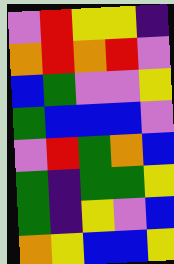[["violet", "red", "yellow", "yellow", "indigo"], ["orange", "red", "orange", "red", "violet"], ["blue", "green", "violet", "violet", "yellow"], ["green", "blue", "blue", "blue", "violet"], ["violet", "red", "green", "orange", "blue"], ["green", "indigo", "green", "green", "yellow"], ["green", "indigo", "yellow", "violet", "blue"], ["orange", "yellow", "blue", "blue", "yellow"]]